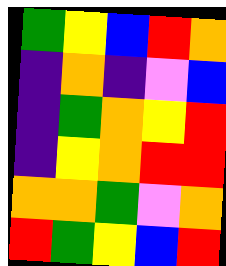[["green", "yellow", "blue", "red", "orange"], ["indigo", "orange", "indigo", "violet", "blue"], ["indigo", "green", "orange", "yellow", "red"], ["indigo", "yellow", "orange", "red", "red"], ["orange", "orange", "green", "violet", "orange"], ["red", "green", "yellow", "blue", "red"]]